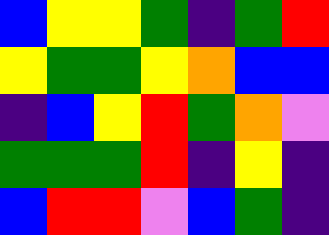[["blue", "yellow", "yellow", "green", "indigo", "green", "red"], ["yellow", "green", "green", "yellow", "orange", "blue", "blue"], ["indigo", "blue", "yellow", "red", "green", "orange", "violet"], ["green", "green", "green", "red", "indigo", "yellow", "indigo"], ["blue", "red", "red", "violet", "blue", "green", "indigo"]]